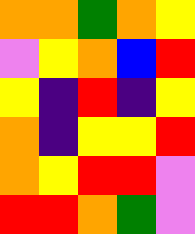[["orange", "orange", "green", "orange", "yellow"], ["violet", "yellow", "orange", "blue", "red"], ["yellow", "indigo", "red", "indigo", "yellow"], ["orange", "indigo", "yellow", "yellow", "red"], ["orange", "yellow", "red", "red", "violet"], ["red", "red", "orange", "green", "violet"]]